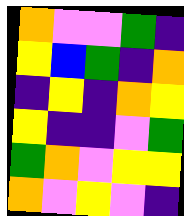[["orange", "violet", "violet", "green", "indigo"], ["yellow", "blue", "green", "indigo", "orange"], ["indigo", "yellow", "indigo", "orange", "yellow"], ["yellow", "indigo", "indigo", "violet", "green"], ["green", "orange", "violet", "yellow", "yellow"], ["orange", "violet", "yellow", "violet", "indigo"]]